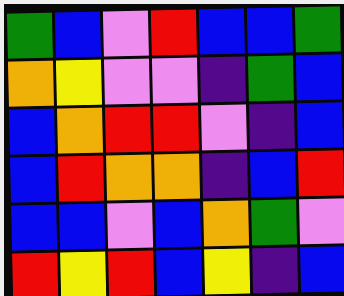[["green", "blue", "violet", "red", "blue", "blue", "green"], ["orange", "yellow", "violet", "violet", "indigo", "green", "blue"], ["blue", "orange", "red", "red", "violet", "indigo", "blue"], ["blue", "red", "orange", "orange", "indigo", "blue", "red"], ["blue", "blue", "violet", "blue", "orange", "green", "violet"], ["red", "yellow", "red", "blue", "yellow", "indigo", "blue"]]